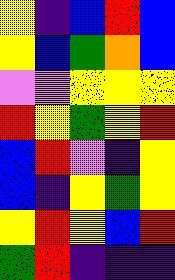[["yellow", "indigo", "blue", "red", "blue"], ["yellow", "blue", "green", "orange", "blue"], ["violet", "violet", "yellow", "yellow", "yellow"], ["red", "yellow", "green", "yellow", "red"], ["blue", "red", "violet", "indigo", "yellow"], ["blue", "indigo", "yellow", "green", "yellow"], ["yellow", "red", "yellow", "blue", "red"], ["green", "red", "indigo", "indigo", "indigo"]]